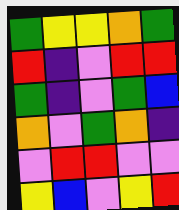[["green", "yellow", "yellow", "orange", "green"], ["red", "indigo", "violet", "red", "red"], ["green", "indigo", "violet", "green", "blue"], ["orange", "violet", "green", "orange", "indigo"], ["violet", "red", "red", "violet", "violet"], ["yellow", "blue", "violet", "yellow", "red"]]